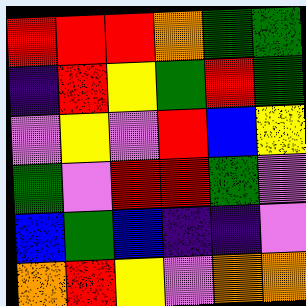[["red", "red", "red", "orange", "green", "green"], ["indigo", "red", "yellow", "green", "red", "green"], ["violet", "yellow", "violet", "red", "blue", "yellow"], ["green", "violet", "red", "red", "green", "violet"], ["blue", "green", "blue", "indigo", "indigo", "violet"], ["orange", "red", "yellow", "violet", "orange", "orange"]]